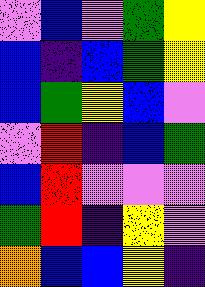[["violet", "blue", "violet", "green", "yellow"], ["blue", "indigo", "blue", "green", "yellow"], ["blue", "green", "yellow", "blue", "violet"], ["violet", "red", "indigo", "blue", "green"], ["blue", "red", "violet", "violet", "violet"], ["green", "red", "indigo", "yellow", "violet"], ["orange", "blue", "blue", "yellow", "indigo"]]